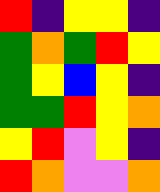[["red", "indigo", "yellow", "yellow", "indigo"], ["green", "orange", "green", "red", "yellow"], ["green", "yellow", "blue", "yellow", "indigo"], ["green", "green", "red", "yellow", "orange"], ["yellow", "red", "violet", "yellow", "indigo"], ["red", "orange", "violet", "violet", "orange"]]